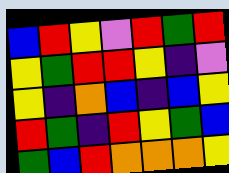[["blue", "red", "yellow", "violet", "red", "green", "red"], ["yellow", "green", "red", "red", "yellow", "indigo", "violet"], ["yellow", "indigo", "orange", "blue", "indigo", "blue", "yellow"], ["red", "green", "indigo", "red", "yellow", "green", "blue"], ["green", "blue", "red", "orange", "orange", "orange", "yellow"]]